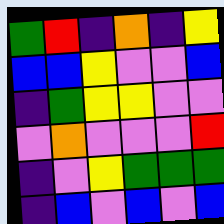[["green", "red", "indigo", "orange", "indigo", "yellow"], ["blue", "blue", "yellow", "violet", "violet", "blue"], ["indigo", "green", "yellow", "yellow", "violet", "violet"], ["violet", "orange", "violet", "violet", "violet", "red"], ["indigo", "violet", "yellow", "green", "green", "green"], ["indigo", "blue", "violet", "blue", "violet", "blue"]]